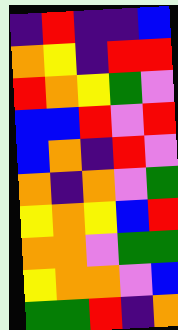[["indigo", "red", "indigo", "indigo", "blue"], ["orange", "yellow", "indigo", "red", "red"], ["red", "orange", "yellow", "green", "violet"], ["blue", "blue", "red", "violet", "red"], ["blue", "orange", "indigo", "red", "violet"], ["orange", "indigo", "orange", "violet", "green"], ["yellow", "orange", "yellow", "blue", "red"], ["orange", "orange", "violet", "green", "green"], ["yellow", "orange", "orange", "violet", "blue"], ["green", "green", "red", "indigo", "orange"]]